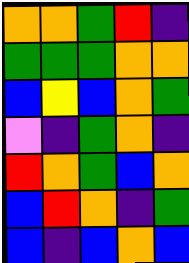[["orange", "orange", "green", "red", "indigo"], ["green", "green", "green", "orange", "orange"], ["blue", "yellow", "blue", "orange", "green"], ["violet", "indigo", "green", "orange", "indigo"], ["red", "orange", "green", "blue", "orange"], ["blue", "red", "orange", "indigo", "green"], ["blue", "indigo", "blue", "orange", "blue"]]